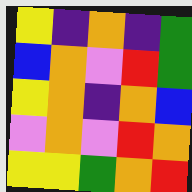[["yellow", "indigo", "orange", "indigo", "green"], ["blue", "orange", "violet", "red", "green"], ["yellow", "orange", "indigo", "orange", "blue"], ["violet", "orange", "violet", "red", "orange"], ["yellow", "yellow", "green", "orange", "red"]]